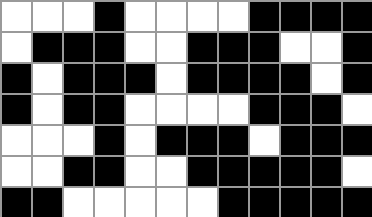[["white", "white", "white", "black", "white", "white", "white", "white", "black", "black", "black", "black"], ["white", "black", "black", "black", "white", "white", "black", "black", "black", "white", "white", "black"], ["black", "white", "black", "black", "black", "white", "black", "black", "black", "black", "white", "black"], ["black", "white", "black", "black", "white", "white", "white", "white", "black", "black", "black", "white"], ["white", "white", "white", "black", "white", "black", "black", "black", "white", "black", "black", "black"], ["white", "white", "black", "black", "white", "white", "black", "black", "black", "black", "black", "white"], ["black", "black", "white", "white", "white", "white", "white", "black", "black", "black", "black", "black"]]